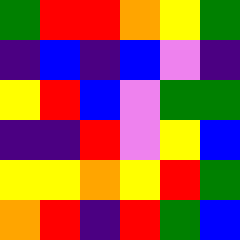[["green", "red", "red", "orange", "yellow", "green"], ["indigo", "blue", "indigo", "blue", "violet", "indigo"], ["yellow", "red", "blue", "violet", "green", "green"], ["indigo", "indigo", "red", "violet", "yellow", "blue"], ["yellow", "yellow", "orange", "yellow", "red", "green"], ["orange", "red", "indigo", "red", "green", "blue"]]